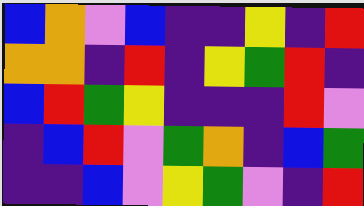[["blue", "orange", "violet", "blue", "indigo", "indigo", "yellow", "indigo", "red"], ["orange", "orange", "indigo", "red", "indigo", "yellow", "green", "red", "indigo"], ["blue", "red", "green", "yellow", "indigo", "indigo", "indigo", "red", "violet"], ["indigo", "blue", "red", "violet", "green", "orange", "indigo", "blue", "green"], ["indigo", "indigo", "blue", "violet", "yellow", "green", "violet", "indigo", "red"]]